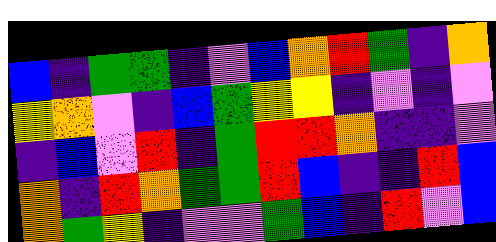[["blue", "indigo", "green", "green", "indigo", "violet", "blue", "orange", "red", "green", "indigo", "orange"], ["yellow", "orange", "violet", "indigo", "blue", "green", "yellow", "yellow", "indigo", "violet", "indigo", "violet"], ["indigo", "blue", "violet", "red", "indigo", "green", "red", "red", "orange", "indigo", "indigo", "violet"], ["orange", "indigo", "red", "orange", "green", "green", "red", "blue", "indigo", "indigo", "red", "blue"], ["orange", "green", "yellow", "indigo", "violet", "violet", "green", "blue", "indigo", "red", "violet", "blue"]]